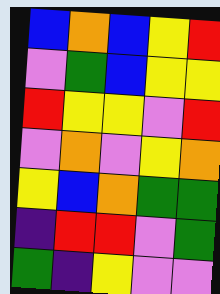[["blue", "orange", "blue", "yellow", "red"], ["violet", "green", "blue", "yellow", "yellow"], ["red", "yellow", "yellow", "violet", "red"], ["violet", "orange", "violet", "yellow", "orange"], ["yellow", "blue", "orange", "green", "green"], ["indigo", "red", "red", "violet", "green"], ["green", "indigo", "yellow", "violet", "violet"]]